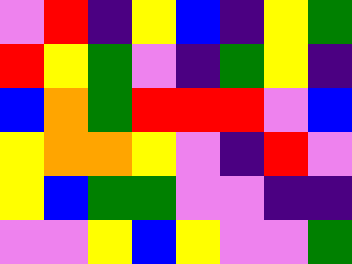[["violet", "red", "indigo", "yellow", "blue", "indigo", "yellow", "green"], ["red", "yellow", "green", "violet", "indigo", "green", "yellow", "indigo"], ["blue", "orange", "green", "red", "red", "red", "violet", "blue"], ["yellow", "orange", "orange", "yellow", "violet", "indigo", "red", "violet"], ["yellow", "blue", "green", "green", "violet", "violet", "indigo", "indigo"], ["violet", "violet", "yellow", "blue", "yellow", "violet", "violet", "green"]]